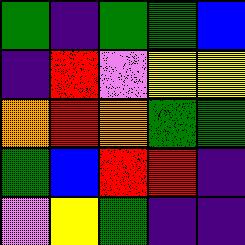[["green", "indigo", "green", "green", "blue"], ["indigo", "red", "violet", "yellow", "yellow"], ["orange", "red", "orange", "green", "green"], ["green", "blue", "red", "red", "indigo"], ["violet", "yellow", "green", "indigo", "indigo"]]